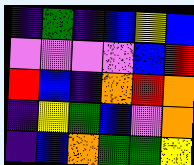[["indigo", "green", "indigo", "blue", "yellow", "blue"], ["violet", "violet", "violet", "violet", "blue", "red"], ["red", "blue", "indigo", "orange", "red", "orange"], ["indigo", "yellow", "green", "blue", "violet", "orange"], ["indigo", "blue", "orange", "green", "green", "yellow"]]